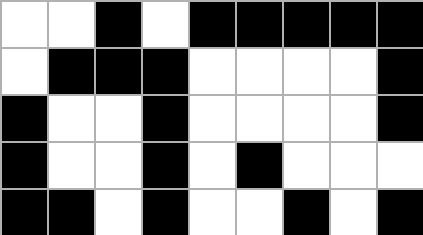[["white", "white", "black", "white", "black", "black", "black", "black", "black"], ["white", "black", "black", "black", "white", "white", "white", "white", "black"], ["black", "white", "white", "black", "white", "white", "white", "white", "black"], ["black", "white", "white", "black", "white", "black", "white", "white", "white"], ["black", "black", "white", "black", "white", "white", "black", "white", "black"]]